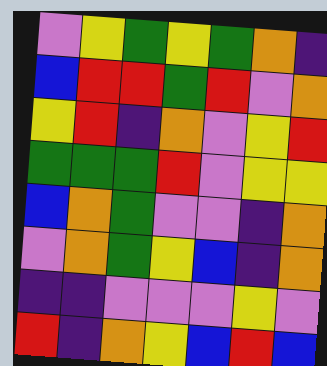[["violet", "yellow", "green", "yellow", "green", "orange", "indigo"], ["blue", "red", "red", "green", "red", "violet", "orange"], ["yellow", "red", "indigo", "orange", "violet", "yellow", "red"], ["green", "green", "green", "red", "violet", "yellow", "yellow"], ["blue", "orange", "green", "violet", "violet", "indigo", "orange"], ["violet", "orange", "green", "yellow", "blue", "indigo", "orange"], ["indigo", "indigo", "violet", "violet", "violet", "yellow", "violet"], ["red", "indigo", "orange", "yellow", "blue", "red", "blue"]]